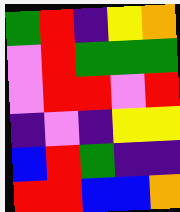[["green", "red", "indigo", "yellow", "orange"], ["violet", "red", "green", "green", "green"], ["violet", "red", "red", "violet", "red"], ["indigo", "violet", "indigo", "yellow", "yellow"], ["blue", "red", "green", "indigo", "indigo"], ["red", "red", "blue", "blue", "orange"]]